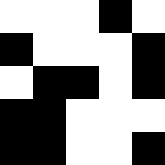[["white", "white", "white", "black", "white"], ["black", "white", "white", "white", "black"], ["white", "black", "black", "white", "black"], ["black", "black", "white", "white", "white"], ["black", "black", "white", "white", "black"]]